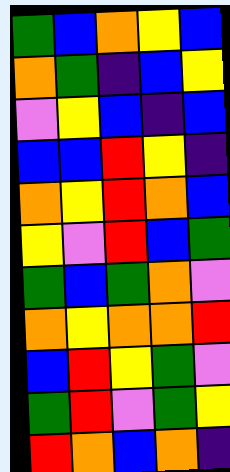[["green", "blue", "orange", "yellow", "blue"], ["orange", "green", "indigo", "blue", "yellow"], ["violet", "yellow", "blue", "indigo", "blue"], ["blue", "blue", "red", "yellow", "indigo"], ["orange", "yellow", "red", "orange", "blue"], ["yellow", "violet", "red", "blue", "green"], ["green", "blue", "green", "orange", "violet"], ["orange", "yellow", "orange", "orange", "red"], ["blue", "red", "yellow", "green", "violet"], ["green", "red", "violet", "green", "yellow"], ["red", "orange", "blue", "orange", "indigo"]]